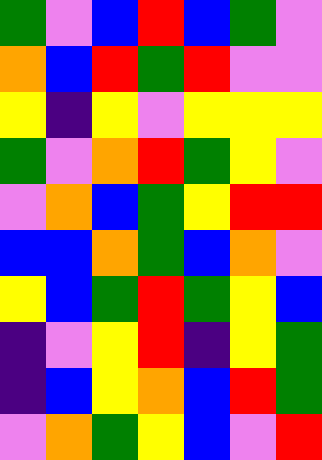[["green", "violet", "blue", "red", "blue", "green", "violet"], ["orange", "blue", "red", "green", "red", "violet", "violet"], ["yellow", "indigo", "yellow", "violet", "yellow", "yellow", "yellow"], ["green", "violet", "orange", "red", "green", "yellow", "violet"], ["violet", "orange", "blue", "green", "yellow", "red", "red"], ["blue", "blue", "orange", "green", "blue", "orange", "violet"], ["yellow", "blue", "green", "red", "green", "yellow", "blue"], ["indigo", "violet", "yellow", "red", "indigo", "yellow", "green"], ["indigo", "blue", "yellow", "orange", "blue", "red", "green"], ["violet", "orange", "green", "yellow", "blue", "violet", "red"]]